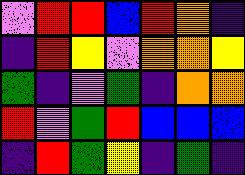[["violet", "red", "red", "blue", "red", "orange", "indigo"], ["indigo", "red", "yellow", "violet", "orange", "orange", "yellow"], ["green", "indigo", "violet", "green", "indigo", "orange", "orange"], ["red", "violet", "green", "red", "blue", "blue", "blue"], ["indigo", "red", "green", "yellow", "indigo", "green", "indigo"]]